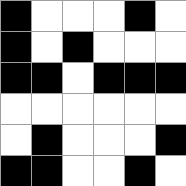[["black", "white", "white", "white", "black", "white"], ["black", "white", "black", "white", "white", "white"], ["black", "black", "white", "black", "black", "black"], ["white", "white", "white", "white", "white", "white"], ["white", "black", "white", "white", "white", "black"], ["black", "black", "white", "white", "black", "white"]]